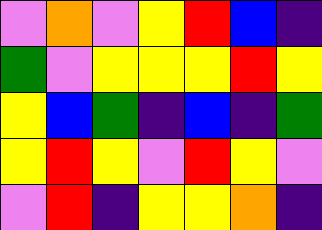[["violet", "orange", "violet", "yellow", "red", "blue", "indigo"], ["green", "violet", "yellow", "yellow", "yellow", "red", "yellow"], ["yellow", "blue", "green", "indigo", "blue", "indigo", "green"], ["yellow", "red", "yellow", "violet", "red", "yellow", "violet"], ["violet", "red", "indigo", "yellow", "yellow", "orange", "indigo"]]